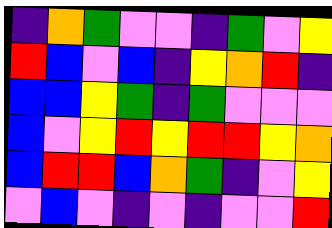[["indigo", "orange", "green", "violet", "violet", "indigo", "green", "violet", "yellow"], ["red", "blue", "violet", "blue", "indigo", "yellow", "orange", "red", "indigo"], ["blue", "blue", "yellow", "green", "indigo", "green", "violet", "violet", "violet"], ["blue", "violet", "yellow", "red", "yellow", "red", "red", "yellow", "orange"], ["blue", "red", "red", "blue", "orange", "green", "indigo", "violet", "yellow"], ["violet", "blue", "violet", "indigo", "violet", "indigo", "violet", "violet", "red"]]